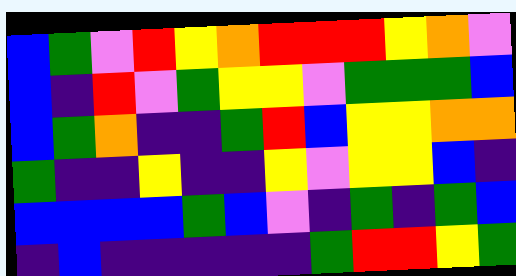[["blue", "green", "violet", "red", "yellow", "orange", "red", "red", "red", "yellow", "orange", "violet"], ["blue", "indigo", "red", "violet", "green", "yellow", "yellow", "violet", "green", "green", "green", "blue"], ["blue", "green", "orange", "indigo", "indigo", "green", "red", "blue", "yellow", "yellow", "orange", "orange"], ["green", "indigo", "indigo", "yellow", "indigo", "indigo", "yellow", "violet", "yellow", "yellow", "blue", "indigo"], ["blue", "blue", "blue", "blue", "green", "blue", "violet", "indigo", "green", "indigo", "green", "blue"], ["indigo", "blue", "indigo", "indigo", "indigo", "indigo", "indigo", "green", "red", "red", "yellow", "green"]]